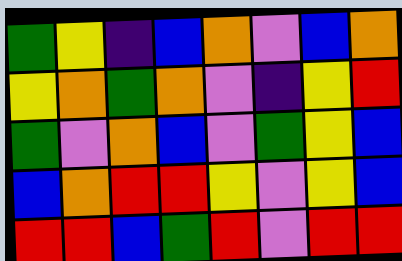[["green", "yellow", "indigo", "blue", "orange", "violet", "blue", "orange"], ["yellow", "orange", "green", "orange", "violet", "indigo", "yellow", "red"], ["green", "violet", "orange", "blue", "violet", "green", "yellow", "blue"], ["blue", "orange", "red", "red", "yellow", "violet", "yellow", "blue"], ["red", "red", "blue", "green", "red", "violet", "red", "red"]]